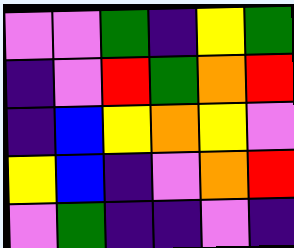[["violet", "violet", "green", "indigo", "yellow", "green"], ["indigo", "violet", "red", "green", "orange", "red"], ["indigo", "blue", "yellow", "orange", "yellow", "violet"], ["yellow", "blue", "indigo", "violet", "orange", "red"], ["violet", "green", "indigo", "indigo", "violet", "indigo"]]